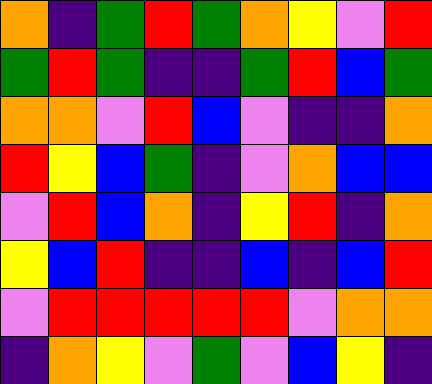[["orange", "indigo", "green", "red", "green", "orange", "yellow", "violet", "red"], ["green", "red", "green", "indigo", "indigo", "green", "red", "blue", "green"], ["orange", "orange", "violet", "red", "blue", "violet", "indigo", "indigo", "orange"], ["red", "yellow", "blue", "green", "indigo", "violet", "orange", "blue", "blue"], ["violet", "red", "blue", "orange", "indigo", "yellow", "red", "indigo", "orange"], ["yellow", "blue", "red", "indigo", "indigo", "blue", "indigo", "blue", "red"], ["violet", "red", "red", "red", "red", "red", "violet", "orange", "orange"], ["indigo", "orange", "yellow", "violet", "green", "violet", "blue", "yellow", "indigo"]]